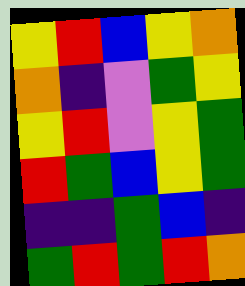[["yellow", "red", "blue", "yellow", "orange"], ["orange", "indigo", "violet", "green", "yellow"], ["yellow", "red", "violet", "yellow", "green"], ["red", "green", "blue", "yellow", "green"], ["indigo", "indigo", "green", "blue", "indigo"], ["green", "red", "green", "red", "orange"]]